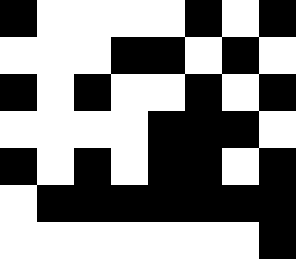[["black", "white", "white", "white", "white", "black", "white", "black"], ["white", "white", "white", "black", "black", "white", "black", "white"], ["black", "white", "black", "white", "white", "black", "white", "black"], ["white", "white", "white", "white", "black", "black", "black", "white"], ["black", "white", "black", "white", "black", "black", "white", "black"], ["white", "black", "black", "black", "black", "black", "black", "black"], ["white", "white", "white", "white", "white", "white", "white", "black"]]